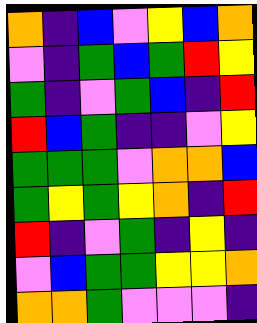[["orange", "indigo", "blue", "violet", "yellow", "blue", "orange"], ["violet", "indigo", "green", "blue", "green", "red", "yellow"], ["green", "indigo", "violet", "green", "blue", "indigo", "red"], ["red", "blue", "green", "indigo", "indigo", "violet", "yellow"], ["green", "green", "green", "violet", "orange", "orange", "blue"], ["green", "yellow", "green", "yellow", "orange", "indigo", "red"], ["red", "indigo", "violet", "green", "indigo", "yellow", "indigo"], ["violet", "blue", "green", "green", "yellow", "yellow", "orange"], ["orange", "orange", "green", "violet", "violet", "violet", "indigo"]]